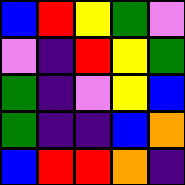[["blue", "red", "yellow", "green", "violet"], ["violet", "indigo", "red", "yellow", "green"], ["green", "indigo", "violet", "yellow", "blue"], ["green", "indigo", "indigo", "blue", "orange"], ["blue", "red", "red", "orange", "indigo"]]